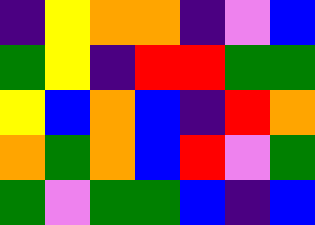[["indigo", "yellow", "orange", "orange", "indigo", "violet", "blue"], ["green", "yellow", "indigo", "red", "red", "green", "green"], ["yellow", "blue", "orange", "blue", "indigo", "red", "orange"], ["orange", "green", "orange", "blue", "red", "violet", "green"], ["green", "violet", "green", "green", "blue", "indigo", "blue"]]